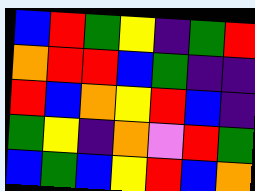[["blue", "red", "green", "yellow", "indigo", "green", "red"], ["orange", "red", "red", "blue", "green", "indigo", "indigo"], ["red", "blue", "orange", "yellow", "red", "blue", "indigo"], ["green", "yellow", "indigo", "orange", "violet", "red", "green"], ["blue", "green", "blue", "yellow", "red", "blue", "orange"]]